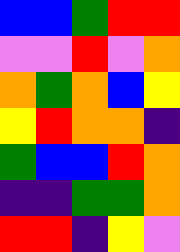[["blue", "blue", "green", "red", "red"], ["violet", "violet", "red", "violet", "orange"], ["orange", "green", "orange", "blue", "yellow"], ["yellow", "red", "orange", "orange", "indigo"], ["green", "blue", "blue", "red", "orange"], ["indigo", "indigo", "green", "green", "orange"], ["red", "red", "indigo", "yellow", "violet"]]